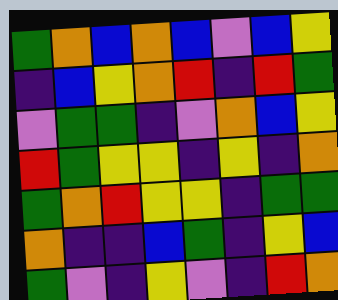[["green", "orange", "blue", "orange", "blue", "violet", "blue", "yellow"], ["indigo", "blue", "yellow", "orange", "red", "indigo", "red", "green"], ["violet", "green", "green", "indigo", "violet", "orange", "blue", "yellow"], ["red", "green", "yellow", "yellow", "indigo", "yellow", "indigo", "orange"], ["green", "orange", "red", "yellow", "yellow", "indigo", "green", "green"], ["orange", "indigo", "indigo", "blue", "green", "indigo", "yellow", "blue"], ["green", "violet", "indigo", "yellow", "violet", "indigo", "red", "orange"]]